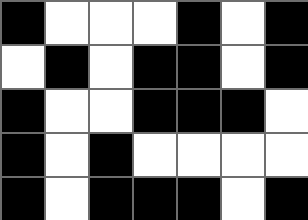[["black", "white", "white", "white", "black", "white", "black"], ["white", "black", "white", "black", "black", "white", "black"], ["black", "white", "white", "black", "black", "black", "white"], ["black", "white", "black", "white", "white", "white", "white"], ["black", "white", "black", "black", "black", "white", "black"]]